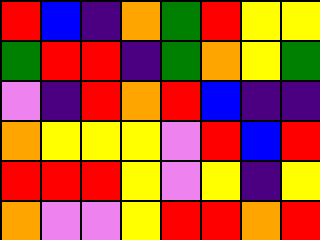[["red", "blue", "indigo", "orange", "green", "red", "yellow", "yellow"], ["green", "red", "red", "indigo", "green", "orange", "yellow", "green"], ["violet", "indigo", "red", "orange", "red", "blue", "indigo", "indigo"], ["orange", "yellow", "yellow", "yellow", "violet", "red", "blue", "red"], ["red", "red", "red", "yellow", "violet", "yellow", "indigo", "yellow"], ["orange", "violet", "violet", "yellow", "red", "red", "orange", "red"]]